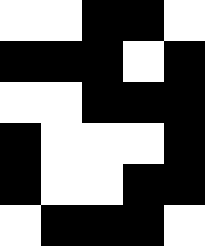[["white", "white", "black", "black", "white"], ["black", "black", "black", "white", "black"], ["white", "white", "black", "black", "black"], ["black", "white", "white", "white", "black"], ["black", "white", "white", "black", "black"], ["white", "black", "black", "black", "white"]]